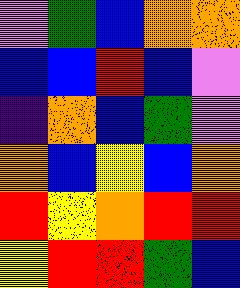[["violet", "green", "blue", "orange", "orange"], ["blue", "blue", "red", "blue", "violet"], ["indigo", "orange", "blue", "green", "violet"], ["orange", "blue", "yellow", "blue", "orange"], ["red", "yellow", "orange", "red", "red"], ["yellow", "red", "red", "green", "blue"]]